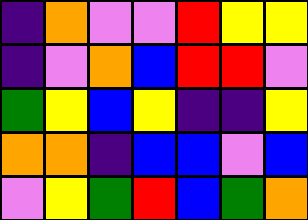[["indigo", "orange", "violet", "violet", "red", "yellow", "yellow"], ["indigo", "violet", "orange", "blue", "red", "red", "violet"], ["green", "yellow", "blue", "yellow", "indigo", "indigo", "yellow"], ["orange", "orange", "indigo", "blue", "blue", "violet", "blue"], ["violet", "yellow", "green", "red", "blue", "green", "orange"]]